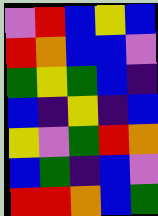[["violet", "red", "blue", "yellow", "blue"], ["red", "orange", "blue", "blue", "violet"], ["green", "yellow", "green", "blue", "indigo"], ["blue", "indigo", "yellow", "indigo", "blue"], ["yellow", "violet", "green", "red", "orange"], ["blue", "green", "indigo", "blue", "violet"], ["red", "red", "orange", "blue", "green"]]